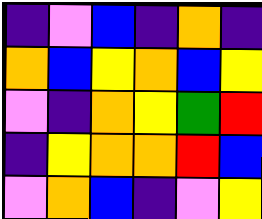[["indigo", "violet", "blue", "indigo", "orange", "indigo"], ["orange", "blue", "yellow", "orange", "blue", "yellow"], ["violet", "indigo", "orange", "yellow", "green", "red"], ["indigo", "yellow", "orange", "orange", "red", "blue"], ["violet", "orange", "blue", "indigo", "violet", "yellow"]]